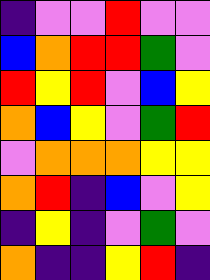[["indigo", "violet", "violet", "red", "violet", "violet"], ["blue", "orange", "red", "red", "green", "violet"], ["red", "yellow", "red", "violet", "blue", "yellow"], ["orange", "blue", "yellow", "violet", "green", "red"], ["violet", "orange", "orange", "orange", "yellow", "yellow"], ["orange", "red", "indigo", "blue", "violet", "yellow"], ["indigo", "yellow", "indigo", "violet", "green", "violet"], ["orange", "indigo", "indigo", "yellow", "red", "indigo"]]